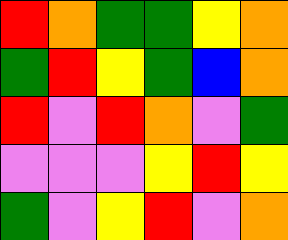[["red", "orange", "green", "green", "yellow", "orange"], ["green", "red", "yellow", "green", "blue", "orange"], ["red", "violet", "red", "orange", "violet", "green"], ["violet", "violet", "violet", "yellow", "red", "yellow"], ["green", "violet", "yellow", "red", "violet", "orange"]]